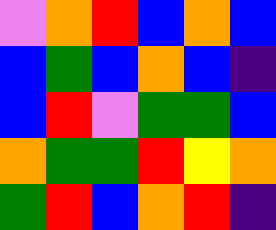[["violet", "orange", "red", "blue", "orange", "blue"], ["blue", "green", "blue", "orange", "blue", "indigo"], ["blue", "red", "violet", "green", "green", "blue"], ["orange", "green", "green", "red", "yellow", "orange"], ["green", "red", "blue", "orange", "red", "indigo"]]